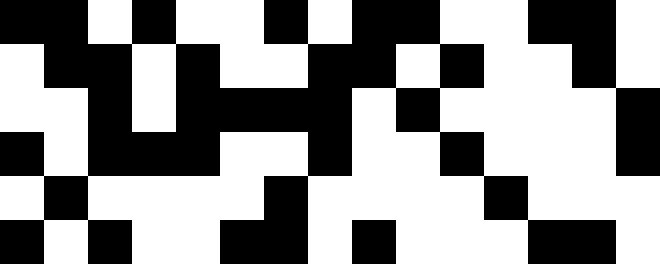[["black", "black", "white", "black", "white", "white", "black", "white", "black", "black", "white", "white", "black", "black", "white"], ["white", "black", "black", "white", "black", "white", "white", "black", "black", "white", "black", "white", "white", "black", "white"], ["white", "white", "black", "white", "black", "black", "black", "black", "white", "black", "white", "white", "white", "white", "black"], ["black", "white", "black", "black", "black", "white", "white", "black", "white", "white", "black", "white", "white", "white", "black"], ["white", "black", "white", "white", "white", "white", "black", "white", "white", "white", "white", "black", "white", "white", "white"], ["black", "white", "black", "white", "white", "black", "black", "white", "black", "white", "white", "white", "black", "black", "white"]]